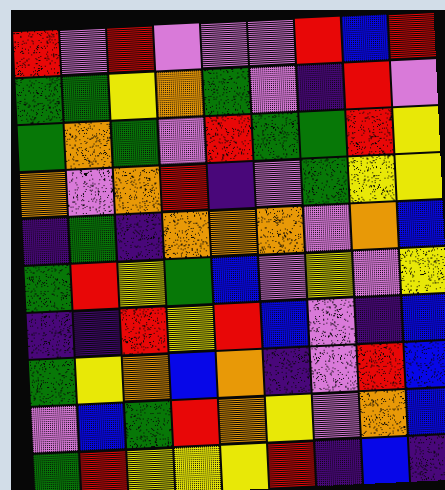[["red", "violet", "red", "violet", "violet", "violet", "red", "blue", "red"], ["green", "green", "yellow", "orange", "green", "violet", "indigo", "red", "violet"], ["green", "orange", "green", "violet", "red", "green", "green", "red", "yellow"], ["orange", "violet", "orange", "red", "indigo", "violet", "green", "yellow", "yellow"], ["indigo", "green", "indigo", "orange", "orange", "orange", "violet", "orange", "blue"], ["green", "red", "yellow", "green", "blue", "violet", "yellow", "violet", "yellow"], ["indigo", "indigo", "red", "yellow", "red", "blue", "violet", "indigo", "blue"], ["green", "yellow", "orange", "blue", "orange", "indigo", "violet", "red", "blue"], ["violet", "blue", "green", "red", "orange", "yellow", "violet", "orange", "blue"], ["green", "red", "yellow", "yellow", "yellow", "red", "indigo", "blue", "indigo"]]